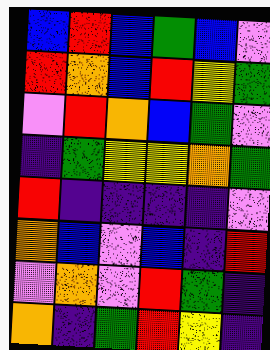[["blue", "red", "blue", "green", "blue", "violet"], ["red", "orange", "blue", "red", "yellow", "green"], ["violet", "red", "orange", "blue", "green", "violet"], ["indigo", "green", "yellow", "yellow", "orange", "green"], ["red", "indigo", "indigo", "indigo", "indigo", "violet"], ["orange", "blue", "violet", "blue", "indigo", "red"], ["violet", "orange", "violet", "red", "green", "indigo"], ["orange", "indigo", "green", "red", "yellow", "indigo"]]